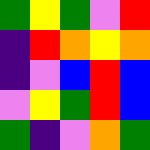[["green", "yellow", "green", "violet", "red"], ["indigo", "red", "orange", "yellow", "orange"], ["indigo", "violet", "blue", "red", "blue"], ["violet", "yellow", "green", "red", "blue"], ["green", "indigo", "violet", "orange", "green"]]